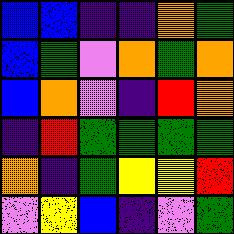[["blue", "blue", "indigo", "indigo", "orange", "green"], ["blue", "green", "violet", "orange", "green", "orange"], ["blue", "orange", "violet", "indigo", "red", "orange"], ["indigo", "red", "green", "green", "green", "green"], ["orange", "indigo", "green", "yellow", "yellow", "red"], ["violet", "yellow", "blue", "indigo", "violet", "green"]]